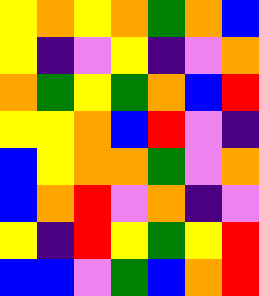[["yellow", "orange", "yellow", "orange", "green", "orange", "blue"], ["yellow", "indigo", "violet", "yellow", "indigo", "violet", "orange"], ["orange", "green", "yellow", "green", "orange", "blue", "red"], ["yellow", "yellow", "orange", "blue", "red", "violet", "indigo"], ["blue", "yellow", "orange", "orange", "green", "violet", "orange"], ["blue", "orange", "red", "violet", "orange", "indigo", "violet"], ["yellow", "indigo", "red", "yellow", "green", "yellow", "red"], ["blue", "blue", "violet", "green", "blue", "orange", "red"]]